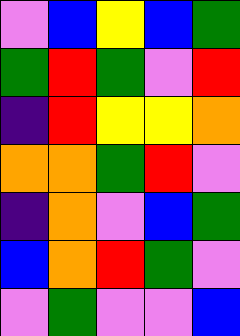[["violet", "blue", "yellow", "blue", "green"], ["green", "red", "green", "violet", "red"], ["indigo", "red", "yellow", "yellow", "orange"], ["orange", "orange", "green", "red", "violet"], ["indigo", "orange", "violet", "blue", "green"], ["blue", "orange", "red", "green", "violet"], ["violet", "green", "violet", "violet", "blue"]]